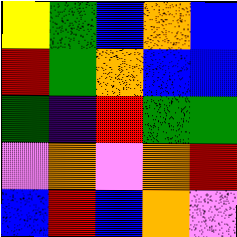[["yellow", "green", "blue", "orange", "blue"], ["red", "green", "orange", "blue", "blue"], ["green", "indigo", "red", "green", "green"], ["violet", "orange", "violet", "orange", "red"], ["blue", "red", "blue", "orange", "violet"]]